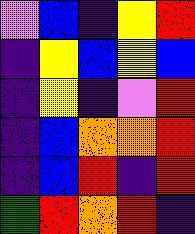[["violet", "blue", "indigo", "yellow", "red"], ["indigo", "yellow", "blue", "yellow", "blue"], ["indigo", "yellow", "indigo", "violet", "red"], ["indigo", "blue", "orange", "orange", "red"], ["indigo", "blue", "red", "indigo", "red"], ["green", "red", "orange", "red", "indigo"]]